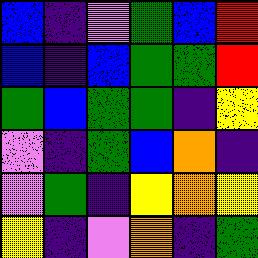[["blue", "indigo", "violet", "green", "blue", "red"], ["blue", "indigo", "blue", "green", "green", "red"], ["green", "blue", "green", "green", "indigo", "yellow"], ["violet", "indigo", "green", "blue", "orange", "indigo"], ["violet", "green", "indigo", "yellow", "orange", "yellow"], ["yellow", "indigo", "violet", "orange", "indigo", "green"]]